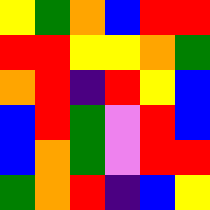[["yellow", "green", "orange", "blue", "red", "red"], ["red", "red", "yellow", "yellow", "orange", "green"], ["orange", "red", "indigo", "red", "yellow", "blue"], ["blue", "red", "green", "violet", "red", "blue"], ["blue", "orange", "green", "violet", "red", "red"], ["green", "orange", "red", "indigo", "blue", "yellow"]]